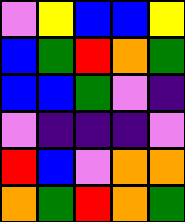[["violet", "yellow", "blue", "blue", "yellow"], ["blue", "green", "red", "orange", "green"], ["blue", "blue", "green", "violet", "indigo"], ["violet", "indigo", "indigo", "indigo", "violet"], ["red", "blue", "violet", "orange", "orange"], ["orange", "green", "red", "orange", "green"]]